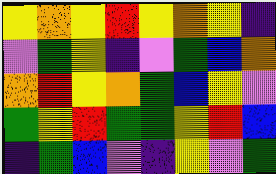[["yellow", "orange", "yellow", "red", "yellow", "orange", "yellow", "indigo"], ["violet", "green", "yellow", "indigo", "violet", "green", "blue", "orange"], ["orange", "red", "yellow", "orange", "green", "blue", "yellow", "violet"], ["green", "yellow", "red", "green", "green", "yellow", "red", "blue"], ["indigo", "green", "blue", "violet", "indigo", "yellow", "violet", "green"]]